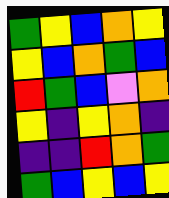[["green", "yellow", "blue", "orange", "yellow"], ["yellow", "blue", "orange", "green", "blue"], ["red", "green", "blue", "violet", "orange"], ["yellow", "indigo", "yellow", "orange", "indigo"], ["indigo", "indigo", "red", "orange", "green"], ["green", "blue", "yellow", "blue", "yellow"]]